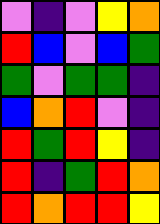[["violet", "indigo", "violet", "yellow", "orange"], ["red", "blue", "violet", "blue", "green"], ["green", "violet", "green", "green", "indigo"], ["blue", "orange", "red", "violet", "indigo"], ["red", "green", "red", "yellow", "indigo"], ["red", "indigo", "green", "red", "orange"], ["red", "orange", "red", "red", "yellow"]]